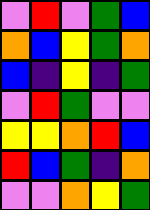[["violet", "red", "violet", "green", "blue"], ["orange", "blue", "yellow", "green", "orange"], ["blue", "indigo", "yellow", "indigo", "green"], ["violet", "red", "green", "violet", "violet"], ["yellow", "yellow", "orange", "red", "blue"], ["red", "blue", "green", "indigo", "orange"], ["violet", "violet", "orange", "yellow", "green"]]